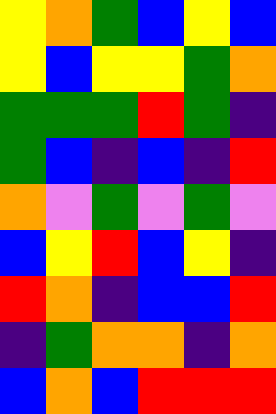[["yellow", "orange", "green", "blue", "yellow", "blue"], ["yellow", "blue", "yellow", "yellow", "green", "orange"], ["green", "green", "green", "red", "green", "indigo"], ["green", "blue", "indigo", "blue", "indigo", "red"], ["orange", "violet", "green", "violet", "green", "violet"], ["blue", "yellow", "red", "blue", "yellow", "indigo"], ["red", "orange", "indigo", "blue", "blue", "red"], ["indigo", "green", "orange", "orange", "indigo", "orange"], ["blue", "orange", "blue", "red", "red", "red"]]